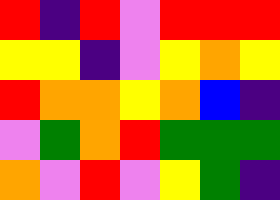[["red", "indigo", "red", "violet", "red", "red", "red"], ["yellow", "yellow", "indigo", "violet", "yellow", "orange", "yellow"], ["red", "orange", "orange", "yellow", "orange", "blue", "indigo"], ["violet", "green", "orange", "red", "green", "green", "green"], ["orange", "violet", "red", "violet", "yellow", "green", "indigo"]]